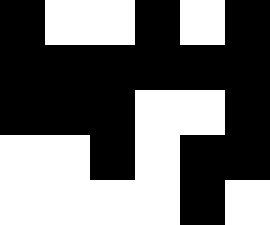[["black", "white", "white", "black", "white", "black"], ["black", "black", "black", "black", "black", "black"], ["black", "black", "black", "white", "white", "black"], ["white", "white", "black", "white", "black", "black"], ["white", "white", "white", "white", "black", "white"]]